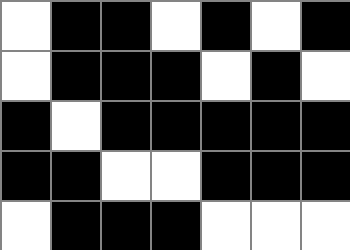[["white", "black", "black", "white", "black", "white", "black"], ["white", "black", "black", "black", "white", "black", "white"], ["black", "white", "black", "black", "black", "black", "black"], ["black", "black", "white", "white", "black", "black", "black"], ["white", "black", "black", "black", "white", "white", "white"]]